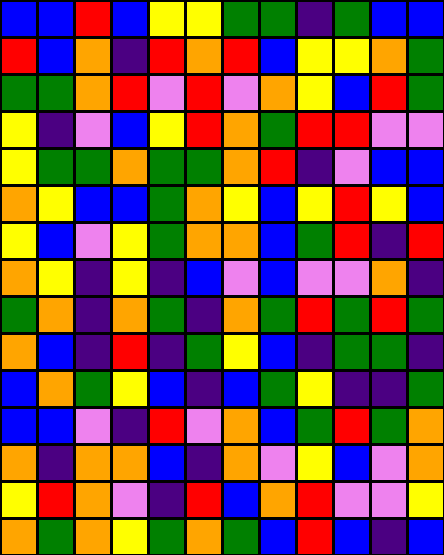[["blue", "blue", "red", "blue", "yellow", "yellow", "green", "green", "indigo", "green", "blue", "blue"], ["red", "blue", "orange", "indigo", "red", "orange", "red", "blue", "yellow", "yellow", "orange", "green"], ["green", "green", "orange", "red", "violet", "red", "violet", "orange", "yellow", "blue", "red", "green"], ["yellow", "indigo", "violet", "blue", "yellow", "red", "orange", "green", "red", "red", "violet", "violet"], ["yellow", "green", "green", "orange", "green", "green", "orange", "red", "indigo", "violet", "blue", "blue"], ["orange", "yellow", "blue", "blue", "green", "orange", "yellow", "blue", "yellow", "red", "yellow", "blue"], ["yellow", "blue", "violet", "yellow", "green", "orange", "orange", "blue", "green", "red", "indigo", "red"], ["orange", "yellow", "indigo", "yellow", "indigo", "blue", "violet", "blue", "violet", "violet", "orange", "indigo"], ["green", "orange", "indigo", "orange", "green", "indigo", "orange", "green", "red", "green", "red", "green"], ["orange", "blue", "indigo", "red", "indigo", "green", "yellow", "blue", "indigo", "green", "green", "indigo"], ["blue", "orange", "green", "yellow", "blue", "indigo", "blue", "green", "yellow", "indigo", "indigo", "green"], ["blue", "blue", "violet", "indigo", "red", "violet", "orange", "blue", "green", "red", "green", "orange"], ["orange", "indigo", "orange", "orange", "blue", "indigo", "orange", "violet", "yellow", "blue", "violet", "orange"], ["yellow", "red", "orange", "violet", "indigo", "red", "blue", "orange", "red", "violet", "violet", "yellow"], ["orange", "green", "orange", "yellow", "green", "orange", "green", "blue", "red", "blue", "indigo", "blue"]]